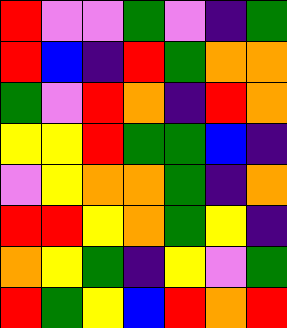[["red", "violet", "violet", "green", "violet", "indigo", "green"], ["red", "blue", "indigo", "red", "green", "orange", "orange"], ["green", "violet", "red", "orange", "indigo", "red", "orange"], ["yellow", "yellow", "red", "green", "green", "blue", "indigo"], ["violet", "yellow", "orange", "orange", "green", "indigo", "orange"], ["red", "red", "yellow", "orange", "green", "yellow", "indigo"], ["orange", "yellow", "green", "indigo", "yellow", "violet", "green"], ["red", "green", "yellow", "blue", "red", "orange", "red"]]